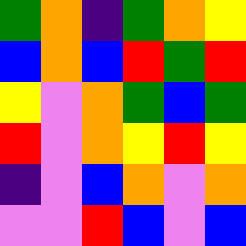[["green", "orange", "indigo", "green", "orange", "yellow"], ["blue", "orange", "blue", "red", "green", "red"], ["yellow", "violet", "orange", "green", "blue", "green"], ["red", "violet", "orange", "yellow", "red", "yellow"], ["indigo", "violet", "blue", "orange", "violet", "orange"], ["violet", "violet", "red", "blue", "violet", "blue"]]